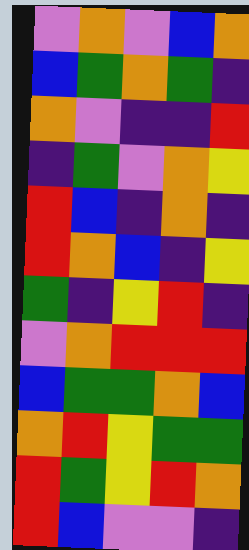[["violet", "orange", "violet", "blue", "orange"], ["blue", "green", "orange", "green", "indigo"], ["orange", "violet", "indigo", "indigo", "red"], ["indigo", "green", "violet", "orange", "yellow"], ["red", "blue", "indigo", "orange", "indigo"], ["red", "orange", "blue", "indigo", "yellow"], ["green", "indigo", "yellow", "red", "indigo"], ["violet", "orange", "red", "red", "red"], ["blue", "green", "green", "orange", "blue"], ["orange", "red", "yellow", "green", "green"], ["red", "green", "yellow", "red", "orange"], ["red", "blue", "violet", "violet", "indigo"]]